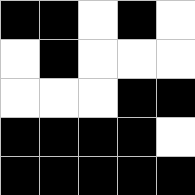[["black", "black", "white", "black", "white"], ["white", "black", "white", "white", "white"], ["white", "white", "white", "black", "black"], ["black", "black", "black", "black", "white"], ["black", "black", "black", "black", "black"]]